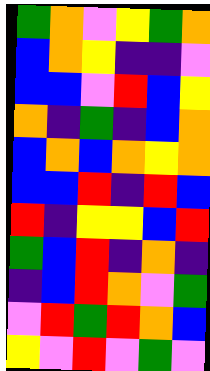[["green", "orange", "violet", "yellow", "green", "orange"], ["blue", "orange", "yellow", "indigo", "indigo", "violet"], ["blue", "blue", "violet", "red", "blue", "yellow"], ["orange", "indigo", "green", "indigo", "blue", "orange"], ["blue", "orange", "blue", "orange", "yellow", "orange"], ["blue", "blue", "red", "indigo", "red", "blue"], ["red", "indigo", "yellow", "yellow", "blue", "red"], ["green", "blue", "red", "indigo", "orange", "indigo"], ["indigo", "blue", "red", "orange", "violet", "green"], ["violet", "red", "green", "red", "orange", "blue"], ["yellow", "violet", "red", "violet", "green", "violet"]]